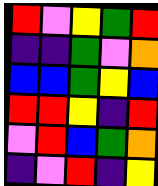[["red", "violet", "yellow", "green", "red"], ["indigo", "indigo", "green", "violet", "orange"], ["blue", "blue", "green", "yellow", "blue"], ["red", "red", "yellow", "indigo", "red"], ["violet", "red", "blue", "green", "orange"], ["indigo", "violet", "red", "indigo", "yellow"]]